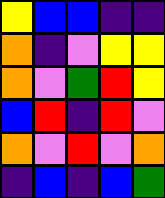[["yellow", "blue", "blue", "indigo", "indigo"], ["orange", "indigo", "violet", "yellow", "yellow"], ["orange", "violet", "green", "red", "yellow"], ["blue", "red", "indigo", "red", "violet"], ["orange", "violet", "red", "violet", "orange"], ["indigo", "blue", "indigo", "blue", "green"]]